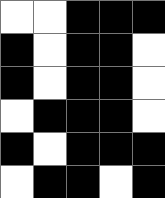[["white", "white", "black", "black", "black"], ["black", "white", "black", "black", "white"], ["black", "white", "black", "black", "white"], ["white", "black", "black", "black", "white"], ["black", "white", "black", "black", "black"], ["white", "black", "black", "white", "black"]]